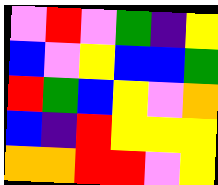[["violet", "red", "violet", "green", "indigo", "yellow"], ["blue", "violet", "yellow", "blue", "blue", "green"], ["red", "green", "blue", "yellow", "violet", "orange"], ["blue", "indigo", "red", "yellow", "yellow", "yellow"], ["orange", "orange", "red", "red", "violet", "yellow"]]